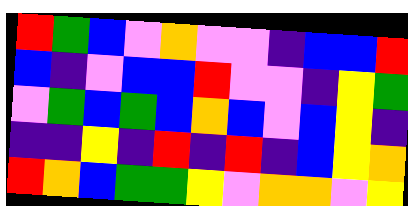[["red", "green", "blue", "violet", "orange", "violet", "violet", "indigo", "blue", "blue", "red"], ["blue", "indigo", "violet", "blue", "blue", "red", "violet", "violet", "indigo", "yellow", "green"], ["violet", "green", "blue", "green", "blue", "orange", "blue", "violet", "blue", "yellow", "indigo"], ["indigo", "indigo", "yellow", "indigo", "red", "indigo", "red", "indigo", "blue", "yellow", "orange"], ["red", "orange", "blue", "green", "green", "yellow", "violet", "orange", "orange", "violet", "yellow"]]